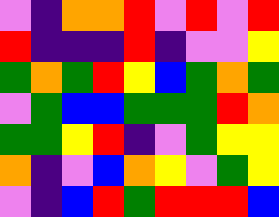[["violet", "indigo", "orange", "orange", "red", "violet", "red", "violet", "red"], ["red", "indigo", "indigo", "indigo", "red", "indigo", "violet", "violet", "yellow"], ["green", "orange", "green", "red", "yellow", "blue", "green", "orange", "green"], ["violet", "green", "blue", "blue", "green", "green", "green", "red", "orange"], ["green", "green", "yellow", "red", "indigo", "violet", "green", "yellow", "yellow"], ["orange", "indigo", "violet", "blue", "orange", "yellow", "violet", "green", "yellow"], ["violet", "indigo", "blue", "red", "green", "red", "red", "red", "blue"]]